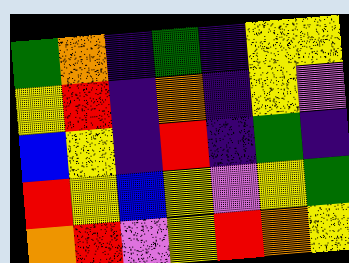[["green", "orange", "indigo", "green", "indigo", "yellow", "yellow"], ["yellow", "red", "indigo", "orange", "indigo", "yellow", "violet"], ["blue", "yellow", "indigo", "red", "indigo", "green", "indigo"], ["red", "yellow", "blue", "yellow", "violet", "yellow", "green"], ["orange", "red", "violet", "yellow", "red", "orange", "yellow"]]